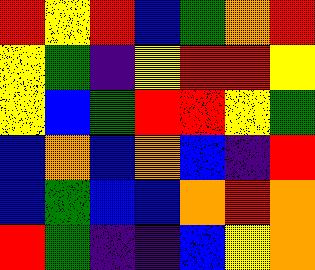[["red", "yellow", "red", "blue", "green", "orange", "red"], ["yellow", "green", "indigo", "yellow", "red", "red", "yellow"], ["yellow", "blue", "green", "red", "red", "yellow", "green"], ["blue", "orange", "blue", "orange", "blue", "indigo", "red"], ["blue", "green", "blue", "blue", "orange", "red", "orange"], ["red", "green", "indigo", "indigo", "blue", "yellow", "orange"]]